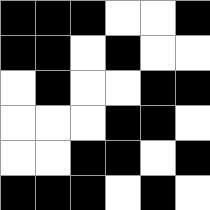[["black", "black", "black", "white", "white", "black"], ["black", "black", "white", "black", "white", "white"], ["white", "black", "white", "white", "black", "black"], ["white", "white", "white", "black", "black", "white"], ["white", "white", "black", "black", "white", "black"], ["black", "black", "black", "white", "black", "white"]]